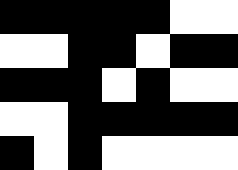[["black", "black", "black", "black", "black", "white", "white"], ["white", "white", "black", "black", "white", "black", "black"], ["black", "black", "black", "white", "black", "white", "white"], ["white", "white", "black", "black", "black", "black", "black"], ["black", "white", "black", "white", "white", "white", "white"]]